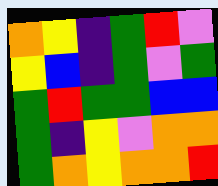[["orange", "yellow", "indigo", "green", "red", "violet"], ["yellow", "blue", "indigo", "green", "violet", "green"], ["green", "red", "green", "green", "blue", "blue"], ["green", "indigo", "yellow", "violet", "orange", "orange"], ["green", "orange", "yellow", "orange", "orange", "red"]]